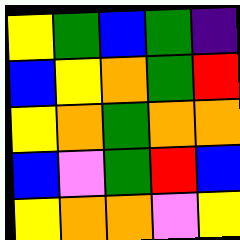[["yellow", "green", "blue", "green", "indigo"], ["blue", "yellow", "orange", "green", "red"], ["yellow", "orange", "green", "orange", "orange"], ["blue", "violet", "green", "red", "blue"], ["yellow", "orange", "orange", "violet", "yellow"]]